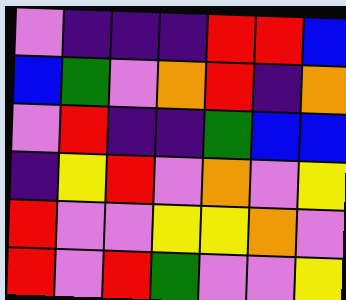[["violet", "indigo", "indigo", "indigo", "red", "red", "blue"], ["blue", "green", "violet", "orange", "red", "indigo", "orange"], ["violet", "red", "indigo", "indigo", "green", "blue", "blue"], ["indigo", "yellow", "red", "violet", "orange", "violet", "yellow"], ["red", "violet", "violet", "yellow", "yellow", "orange", "violet"], ["red", "violet", "red", "green", "violet", "violet", "yellow"]]